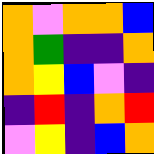[["orange", "violet", "orange", "orange", "blue"], ["orange", "green", "indigo", "indigo", "orange"], ["orange", "yellow", "blue", "violet", "indigo"], ["indigo", "red", "indigo", "orange", "red"], ["violet", "yellow", "indigo", "blue", "orange"]]